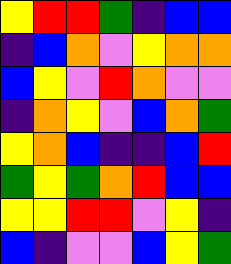[["yellow", "red", "red", "green", "indigo", "blue", "blue"], ["indigo", "blue", "orange", "violet", "yellow", "orange", "orange"], ["blue", "yellow", "violet", "red", "orange", "violet", "violet"], ["indigo", "orange", "yellow", "violet", "blue", "orange", "green"], ["yellow", "orange", "blue", "indigo", "indigo", "blue", "red"], ["green", "yellow", "green", "orange", "red", "blue", "blue"], ["yellow", "yellow", "red", "red", "violet", "yellow", "indigo"], ["blue", "indigo", "violet", "violet", "blue", "yellow", "green"]]